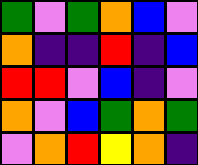[["green", "violet", "green", "orange", "blue", "violet"], ["orange", "indigo", "indigo", "red", "indigo", "blue"], ["red", "red", "violet", "blue", "indigo", "violet"], ["orange", "violet", "blue", "green", "orange", "green"], ["violet", "orange", "red", "yellow", "orange", "indigo"]]